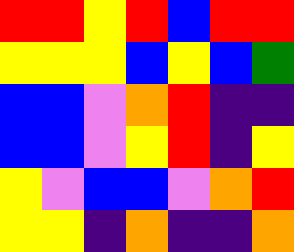[["red", "red", "yellow", "red", "blue", "red", "red"], ["yellow", "yellow", "yellow", "blue", "yellow", "blue", "green"], ["blue", "blue", "violet", "orange", "red", "indigo", "indigo"], ["blue", "blue", "violet", "yellow", "red", "indigo", "yellow"], ["yellow", "violet", "blue", "blue", "violet", "orange", "red"], ["yellow", "yellow", "indigo", "orange", "indigo", "indigo", "orange"]]